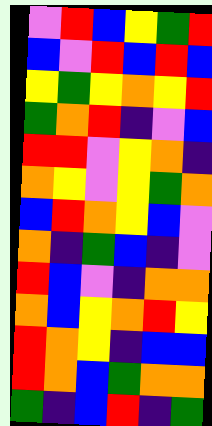[["violet", "red", "blue", "yellow", "green", "red"], ["blue", "violet", "red", "blue", "red", "blue"], ["yellow", "green", "yellow", "orange", "yellow", "red"], ["green", "orange", "red", "indigo", "violet", "blue"], ["red", "red", "violet", "yellow", "orange", "indigo"], ["orange", "yellow", "violet", "yellow", "green", "orange"], ["blue", "red", "orange", "yellow", "blue", "violet"], ["orange", "indigo", "green", "blue", "indigo", "violet"], ["red", "blue", "violet", "indigo", "orange", "orange"], ["orange", "blue", "yellow", "orange", "red", "yellow"], ["red", "orange", "yellow", "indigo", "blue", "blue"], ["red", "orange", "blue", "green", "orange", "orange"], ["green", "indigo", "blue", "red", "indigo", "green"]]